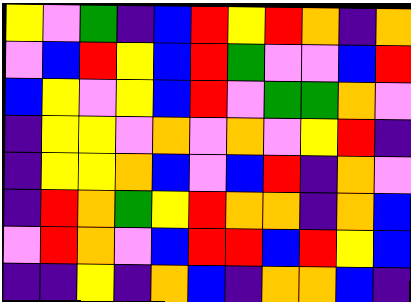[["yellow", "violet", "green", "indigo", "blue", "red", "yellow", "red", "orange", "indigo", "orange"], ["violet", "blue", "red", "yellow", "blue", "red", "green", "violet", "violet", "blue", "red"], ["blue", "yellow", "violet", "yellow", "blue", "red", "violet", "green", "green", "orange", "violet"], ["indigo", "yellow", "yellow", "violet", "orange", "violet", "orange", "violet", "yellow", "red", "indigo"], ["indigo", "yellow", "yellow", "orange", "blue", "violet", "blue", "red", "indigo", "orange", "violet"], ["indigo", "red", "orange", "green", "yellow", "red", "orange", "orange", "indigo", "orange", "blue"], ["violet", "red", "orange", "violet", "blue", "red", "red", "blue", "red", "yellow", "blue"], ["indigo", "indigo", "yellow", "indigo", "orange", "blue", "indigo", "orange", "orange", "blue", "indigo"]]